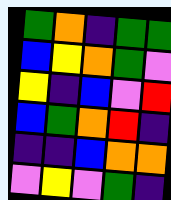[["green", "orange", "indigo", "green", "green"], ["blue", "yellow", "orange", "green", "violet"], ["yellow", "indigo", "blue", "violet", "red"], ["blue", "green", "orange", "red", "indigo"], ["indigo", "indigo", "blue", "orange", "orange"], ["violet", "yellow", "violet", "green", "indigo"]]